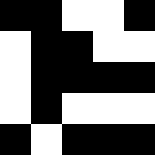[["black", "black", "white", "white", "black"], ["white", "black", "black", "white", "white"], ["white", "black", "black", "black", "black"], ["white", "black", "white", "white", "white"], ["black", "white", "black", "black", "black"]]